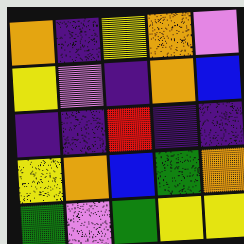[["orange", "indigo", "yellow", "orange", "violet"], ["yellow", "violet", "indigo", "orange", "blue"], ["indigo", "indigo", "red", "indigo", "indigo"], ["yellow", "orange", "blue", "green", "orange"], ["green", "violet", "green", "yellow", "yellow"]]